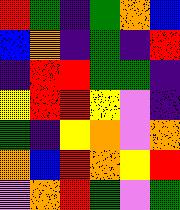[["red", "green", "indigo", "green", "orange", "blue"], ["blue", "orange", "indigo", "green", "indigo", "red"], ["indigo", "red", "red", "green", "green", "indigo"], ["yellow", "red", "red", "yellow", "violet", "indigo"], ["green", "indigo", "yellow", "orange", "violet", "orange"], ["orange", "blue", "red", "orange", "yellow", "red"], ["violet", "orange", "red", "green", "violet", "green"]]